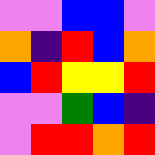[["violet", "violet", "blue", "blue", "violet"], ["orange", "indigo", "red", "blue", "orange"], ["blue", "red", "yellow", "yellow", "red"], ["violet", "violet", "green", "blue", "indigo"], ["violet", "red", "red", "orange", "red"]]